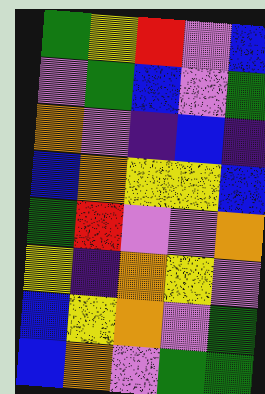[["green", "yellow", "red", "violet", "blue"], ["violet", "green", "blue", "violet", "green"], ["orange", "violet", "indigo", "blue", "indigo"], ["blue", "orange", "yellow", "yellow", "blue"], ["green", "red", "violet", "violet", "orange"], ["yellow", "indigo", "orange", "yellow", "violet"], ["blue", "yellow", "orange", "violet", "green"], ["blue", "orange", "violet", "green", "green"]]